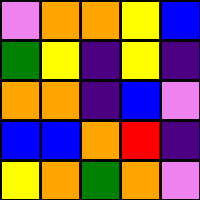[["violet", "orange", "orange", "yellow", "blue"], ["green", "yellow", "indigo", "yellow", "indigo"], ["orange", "orange", "indigo", "blue", "violet"], ["blue", "blue", "orange", "red", "indigo"], ["yellow", "orange", "green", "orange", "violet"]]